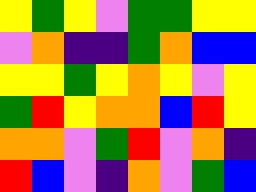[["yellow", "green", "yellow", "violet", "green", "green", "yellow", "yellow"], ["violet", "orange", "indigo", "indigo", "green", "orange", "blue", "blue"], ["yellow", "yellow", "green", "yellow", "orange", "yellow", "violet", "yellow"], ["green", "red", "yellow", "orange", "orange", "blue", "red", "yellow"], ["orange", "orange", "violet", "green", "red", "violet", "orange", "indigo"], ["red", "blue", "violet", "indigo", "orange", "violet", "green", "blue"]]